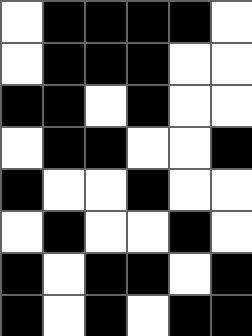[["white", "black", "black", "black", "black", "white"], ["white", "black", "black", "black", "white", "white"], ["black", "black", "white", "black", "white", "white"], ["white", "black", "black", "white", "white", "black"], ["black", "white", "white", "black", "white", "white"], ["white", "black", "white", "white", "black", "white"], ["black", "white", "black", "black", "white", "black"], ["black", "white", "black", "white", "black", "black"]]